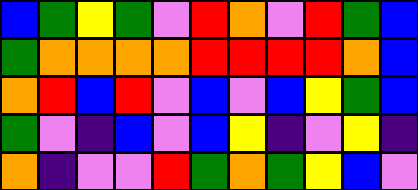[["blue", "green", "yellow", "green", "violet", "red", "orange", "violet", "red", "green", "blue"], ["green", "orange", "orange", "orange", "orange", "red", "red", "red", "red", "orange", "blue"], ["orange", "red", "blue", "red", "violet", "blue", "violet", "blue", "yellow", "green", "blue"], ["green", "violet", "indigo", "blue", "violet", "blue", "yellow", "indigo", "violet", "yellow", "indigo"], ["orange", "indigo", "violet", "violet", "red", "green", "orange", "green", "yellow", "blue", "violet"]]